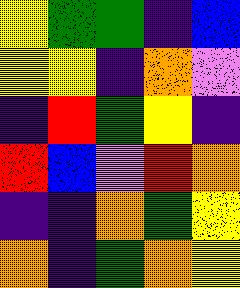[["yellow", "green", "green", "indigo", "blue"], ["yellow", "yellow", "indigo", "orange", "violet"], ["indigo", "red", "green", "yellow", "indigo"], ["red", "blue", "violet", "red", "orange"], ["indigo", "indigo", "orange", "green", "yellow"], ["orange", "indigo", "green", "orange", "yellow"]]